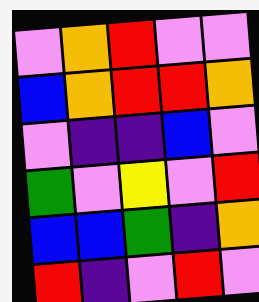[["violet", "orange", "red", "violet", "violet"], ["blue", "orange", "red", "red", "orange"], ["violet", "indigo", "indigo", "blue", "violet"], ["green", "violet", "yellow", "violet", "red"], ["blue", "blue", "green", "indigo", "orange"], ["red", "indigo", "violet", "red", "violet"]]